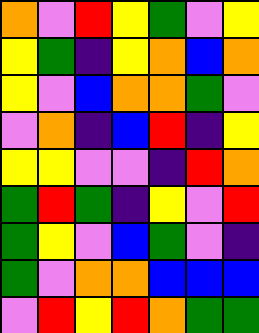[["orange", "violet", "red", "yellow", "green", "violet", "yellow"], ["yellow", "green", "indigo", "yellow", "orange", "blue", "orange"], ["yellow", "violet", "blue", "orange", "orange", "green", "violet"], ["violet", "orange", "indigo", "blue", "red", "indigo", "yellow"], ["yellow", "yellow", "violet", "violet", "indigo", "red", "orange"], ["green", "red", "green", "indigo", "yellow", "violet", "red"], ["green", "yellow", "violet", "blue", "green", "violet", "indigo"], ["green", "violet", "orange", "orange", "blue", "blue", "blue"], ["violet", "red", "yellow", "red", "orange", "green", "green"]]